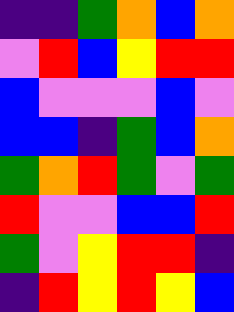[["indigo", "indigo", "green", "orange", "blue", "orange"], ["violet", "red", "blue", "yellow", "red", "red"], ["blue", "violet", "violet", "violet", "blue", "violet"], ["blue", "blue", "indigo", "green", "blue", "orange"], ["green", "orange", "red", "green", "violet", "green"], ["red", "violet", "violet", "blue", "blue", "red"], ["green", "violet", "yellow", "red", "red", "indigo"], ["indigo", "red", "yellow", "red", "yellow", "blue"]]